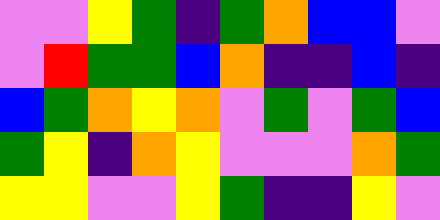[["violet", "violet", "yellow", "green", "indigo", "green", "orange", "blue", "blue", "violet"], ["violet", "red", "green", "green", "blue", "orange", "indigo", "indigo", "blue", "indigo"], ["blue", "green", "orange", "yellow", "orange", "violet", "green", "violet", "green", "blue"], ["green", "yellow", "indigo", "orange", "yellow", "violet", "violet", "violet", "orange", "green"], ["yellow", "yellow", "violet", "violet", "yellow", "green", "indigo", "indigo", "yellow", "violet"]]